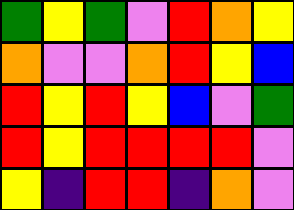[["green", "yellow", "green", "violet", "red", "orange", "yellow"], ["orange", "violet", "violet", "orange", "red", "yellow", "blue"], ["red", "yellow", "red", "yellow", "blue", "violet", "green"], ["red", "yellow", "red", "red", "red", "red", "violet"], ["yellow", "indigo", "red", "red", "indigo", "orange", "violet"]]